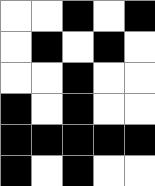[["white", "white", "black", "white", "black"], ["white", "black", "white", "black", "white"], ["white", "white", "black", "white", "white"], ["black", "white", "black", "white", "white"], ["black", "black", "black", "black", "black"], ["black", "white", "black", "white", "white"]]